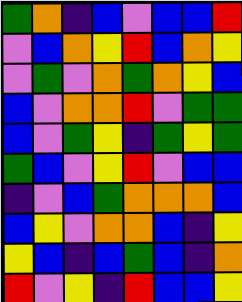[["green", "orange", "indigo", "blue", "violet", "blue", "blue", "red"], ["violet", "blue", "orange", "yellow", "red", "blue", "orange", "yellow"], ["violet", "green", "violet", "orange", "green", "orange", "yellow", "blue"], ["blue", "violet", "orange", "orange", "red", "violet", "green", "green"], ["blue", "violet", "green", "yellow", "indigo", "green", "yellow", "green"], ["green", "blue", "violet", "yellow", "red", "violet", "blue", "blue"], ["indigo", "violet", "blue", "green", "orange", "orange", "orange", "blue"], ["blue", "yellow", "violet", "orange", "orange", "blue", "indigo", "yellow"], ["yellow", "blue", "indigo", "blue", "green", "blue", "indigo", "orange"], ["red", "violet", "yellow", "indigo", "red", "blue", "blue", "yellow"]]